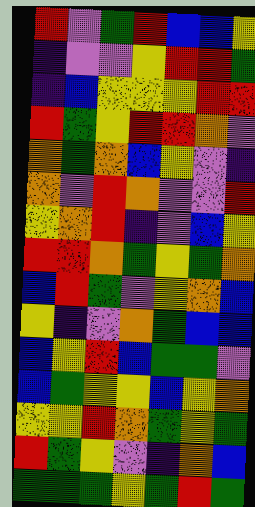[["red", "violet", "green", "red", "blue", "blue", "yellow"], ["indigo", "violet", "violet", "yellow", "red", "red", "green"], ["indigo", "blue", "yellow", "yellow", "yellow", "red", "red"], ["red", "green", "yellow", "red", "red", "orange", "violet"], ["orange", "green", "orange", "blue", "yellow", "violet", "indigo"], ["orange", "violet", "red", "orange", "violet", "violet", "red"], ["yellow", "orange", "red", "indigo", "violet", "blue", "yellow"], ["red", "red", "orange", "green", "yellow", "green", "orange"], ["blue", "red", "green", "violet", "yellow", "orange", "blue"], ["yellow", "indigo", "violet", "orange", "green", "blue", "blue"], ["blue", "yellow", "red", "blue", "green", "green", "violet"], ["blue", "green", "yellow", "yellow", "blue", "yellow", "orange"], ["yellow", "yellow", "red", "orange", "green", "yellow", "green"], ["red", "green", "yellow", "violet", "indigo", "orange", "blue"], ["green", "green", "green", "yellow", "green", "red", "green"]]